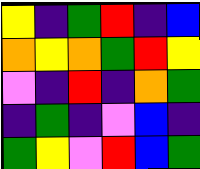[["yellow", "indigo", "green", "red", "indigo", "blue"], ["orange", "yellow", "orange", "green", "red", "yellow"], ["violet", "indigo", "red", "indigo", "orange", "green"], ["indigo", "green", "indigo", "violet", "blue", "indigo"], ["green", "yellow", "violet", "red", "blue", "green"]]